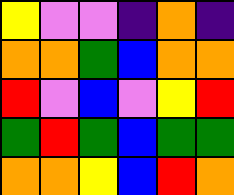[["yellow", "violet", "violet", "indigo", "orange", "indigo"], ["orange", "orange", "green", "blue", "orange", "orange"], ["red", "violet", "blue", "violet", "yellow", "red"], ["green", "red", "green", "blue", "green", "green"], ["orange", "orange", "yellow", "blue", "red", "orange"]]